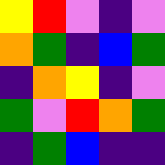[["yellow", "red", "violet", "indigo", "violet"], ["orange", "green", "indigo", "blue", "green"], ["indigo", "orange", "yellow", "indigo", "violet"], ["green", "violet", "red", "orange", "green"], ["indigo", "green", "blue", "indigo", "indigo"]]